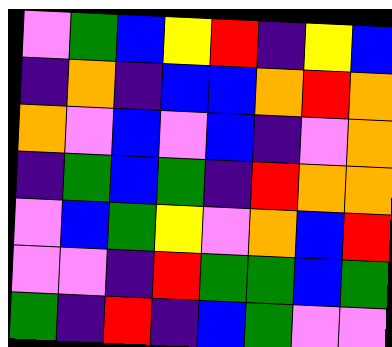[["violet", "green", "blue", "yellow", "red", "indigo", "yellow", "blue"], ["indigo", "orange", "indigo", "blue", "blue", "orange", "red", "orange"], ["orange", "violet", "blue", "violet", "blue", "indigo", "violet", "orange"], ["indigo", "green", "blue", "green", "indigo", "red", "orange", "orange"], ["violet", "blue", "green", "yellow", "violet", "orange", "blue", "red"], ["violet", "violet", "indigo", "red", "green", "green", "blue", "green"], ["green", "indigo", "red", "indigo", "blue", "green", "violet", "violet"]]